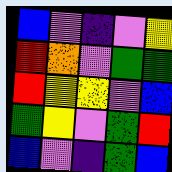[["blue", "violet", "indigo", "violet", "yellow"], ["red", "orange", "violet", "green", "green"], ["red", "yellow", "yellow", "violet", "blue"], ["green", "yellow", "violet", "green", "red"], ["blue", "violet", "indigo", "green", "blue"]]